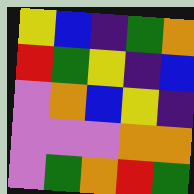[["yellow", "blue", "indigo", "green", "orange"], ["red", "green", "yellow", "indigo", "blue"], ["violet", "orange", "blue", "yellow", "indigo"], ["violet", "violet", "violet", "orange", "orange"], ["violet", "green", "orange", "red", "green"]]